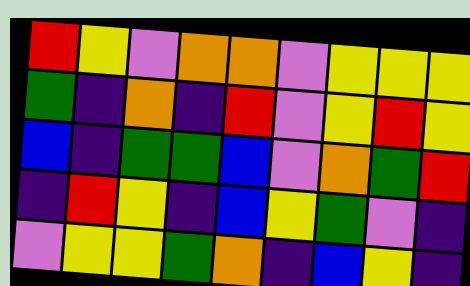[["red", "yellow", "violet", "orange", "orange", "violet", "yellow", "yellow", "yellow"], ["green", "indigo", "orange", "indigo", "red", "violet", "yellow", "red", "yellow"], ["blue", "indigo", "green", "green", "blue", "violet", "orange", "green", "red"], ["indigo", "red", "yellow", "indigo", "blue", "yellow", "green", "violet", "indigo"], ["violet", "yellow", "yellow", "green", "orange", "indigo", "blue", "yellow", "indigo"]]